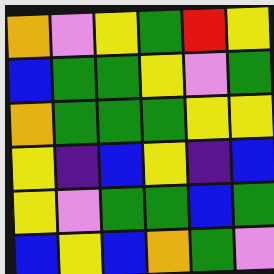[["orange", "violet", "yellow", "green", "red", "yellow"], ["blue", "green", "green", "yellow", "violet", "green"], ["orange", "green", "green", "green", "yellow", "yellow"], ["yellow", "indigo", "blue", "yellow", "indigo", "blue"], ["yellow", "violet", "green", "green", "blue", "green"], ["blue", "yellow", "blue", "orange", "green", "violet"]]